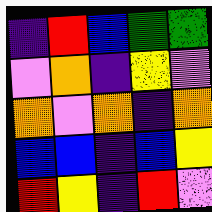[["indigo", "red", "blue", "green", "green"], ["violet", "orange", "indigo", "yellow", "violet"], ["orange", "violet", "orange", "indigo", "orange"], ["blue", "blue", "indigo", "blue", "yellow"], ["red", "yellow", "indigo", "red", "violet"]]